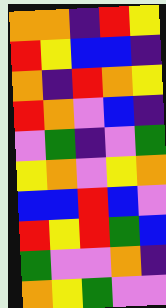[["orange", "orange", "indigo", "red", "yellow"], ["red", "yellow", "blue", "blue", "indigo"], ["orange", "indigo", "red", "orange", "yellow"], ["red", "orange", "violet", "blue", "indigo"], ["violet", "green", "indigo", "violet", "green"], ["yellow", "orange", "violet", "yellow", "orange"], ["blue", "blue", "red", "blue", "violet"], ["red", "yellow", "red", "green", "blue"], ["green", "violet", "violet", "orange", "indigo"], ["orange", "yellow", "green", "violet", "violet"]]